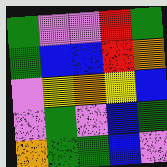[["green", "violet", "violet", "red", "green"], ["green", "blue", "blue", "red", "orange"], ["violet", "yellow", "orange", "yellow", "blue"], ["violet", "green", "violet", "blue", "green"], ["orange", "green", "green", "blue", "violet"]]